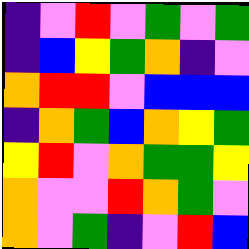[["indigo", "violet", "red", "violet", "green", "violet", "green"], ["indigo", "blue", "yellow", "green", "orange", "indigo", "violet"], ["orange", "red", "red", "violet", "blue", "blue", "blue"], ["indigo", "orange", "green", "blue", "orange", "yellow", "green"], ["yellow", "red", "violet", "orange", "green", "green", "yellow"], ["orange", "violet", "violet", "red", "orange", "green", "violet"], ["orange", "violet", "green", "indigo", "violet", "red", "blue"]]